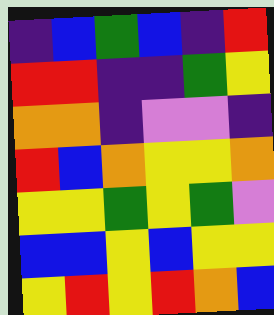[["indigo", "blue", "green", "blue", "indigo", "red"], ["red", "red", "indigo", "indigo", "green", "yellow"], ["orange", "orange", "indigo", "violet", "violet", "indigo"], ["red", "blue", "orange", "yellow", "yellow", "orange"], ["yellow", "yellow", "green", "yellow", "green", "violet"], ["blue", "blue", "yellow", "blue", "yellow", "yellow"], ["yellow", "red", "yellow", "red", "orange", "blue"]]